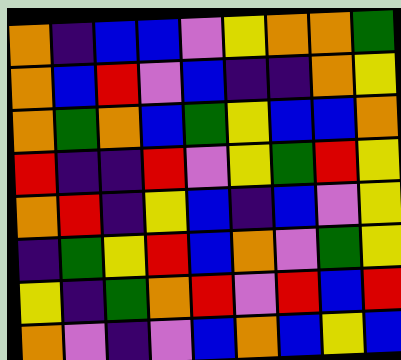[["orange", "indigo", "blue", "blue", "violet", "yellow", "orange", "orange", "green"], ["orange", "blue", "red", "violet", "blue", "indigo", "indigo", "orange", "yellow"], ["orange", "green", "orange", "blue", "green", "yellow", "blue", "blue", "orange"], ["red", "indigo", "indigo", "red", "violet", "yellow", "green", "red", "yellow"], ["orange", "red", "indigo", "yellow", "blue", "indigo", "blue", "violet", "yellow"], ["indigo", "green", "yellow", "red", "blue", "orange", "violet", "green", "yellow"], ["yellow", "indigo", "green", "orange", "red", "violet", "red", "blue", "red"], ["orange", "violet", "indigo", "violet", "blue", "orange", "blue", "yellow", "blue"]]